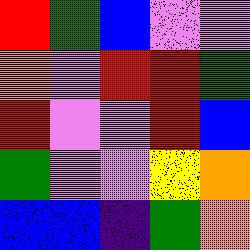[["red", "green", "blue", "violet", "violet"], ["orange", "violet", "red", "red", "green"], ["red", "violet", "violet", "red", "blue"], ["green", "violet", "violet", "yellow", "orange"], ["blue", "blue", "indigo", "green", "orange"]]